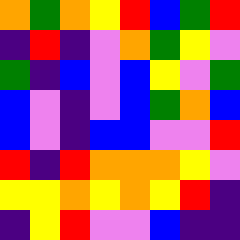[["orange", "green", "orange", "yellow", "red", "blue", "green", "red"], ["indigo", "red", "indigo", "violet", "orange", "green", "yellow", "violet"], ["green", "indigo", "blue", "violet", "blue", "yellow", "violet", "green"], ["blue", "violet", "indigo", "violet", "blue", "green", "orange", "blue"], ["blue", "violet", "indigo", "blue", "blue", "violet", "violet", "red"], ["red", "indigo", "red", "orange", "orange", "orange", "yellow", "violet"], ["yellow", "yellow", "orange", "yellow", "orange", "yellow", "red", "indigo"], ["indigo", "yellow", "red", "violet", "violet", "blue", "indigo", "indigo"]]